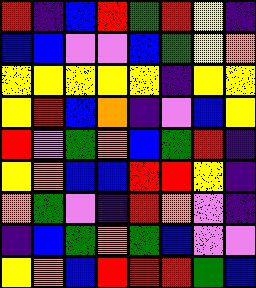[["red", "indigo", "blue", "red", "green", "red", "yellow", "indigo"], ["blue", "blue", "violet", "violet", "blue", "green", "yellow", "orange"], ["yellow", "yellow", "yellow", "yellow", "yellow", "indigo", "yellow", "yellow"], ["yellow", "red", "blue", "orange", "indigo", "violet", "blue", "yellow"], ["red", "violet", "green", "orange", "blue", "green", "red", "indigo"], ["yellow", "orange", "blue", "blue", "red", "red", "yellow", "indigo"], ["orange", "green", "violet", "indigo", "red", "orange", "violet", "indigo"], ["indigo", "blue", "green", "orange", "green", "blue", "violet", "violet"], ["yellow", "orange", "blue", "red", "red", "red", "green", "blue"]]